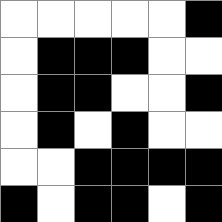[["white", "white", "white", "white", "white", "black"], ["white", "black", "black", "black", "white", "white"], ["white", "black", "black", "white", "white", "black"], ["white", "black", "white", "black", "white", "white"], ["white", "white", "black", "black", "black", "black"], ["black", "white", "black", "black", "white", "black"]]